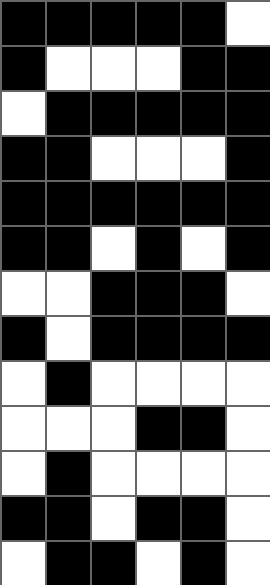[["black", "black", "black", "black", "black", "white"], ["black", "white", "white", "white", "black", "black"], ["white", "black", "black", "black", "black", "black"], ["black", "black", "white", "white", "white", "black"], ["black", "black", "black", "black", "black", "black"], ["black", "black", "white", "black", "white", "black"], ["white", "white", "black", "black", "black", "white"], ["black", "white", "black", "black", "black", "black"], ["white", "black", "white", "white", "white", "white"], ["white", "white", "white", "black", "black", "white"], ["white", "black", "white", "white", "white", "white"], ["black", "black", "white", "black", "black", "white"], ["white", "black", "black", "white", "black", "white"]]